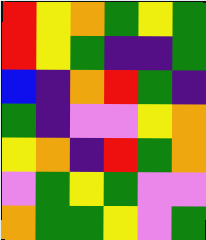[["red", "yellow", "orange", "green", "yellow", "green"], ["red", "yellow", "green", "indigo", "indigo", "green"], ["blue", "indigo", "orange", "red", "green", "indigo"], ["green", "indigo", "violet", "violet", "yellow", "orange"], ["yellow", "orange", "indigo", "red", "green", "orange"], ["violet", "green", "yellow", "green", "violet", "violet"], ["orange", "green", "green", "yellow", "violet", "green"]]